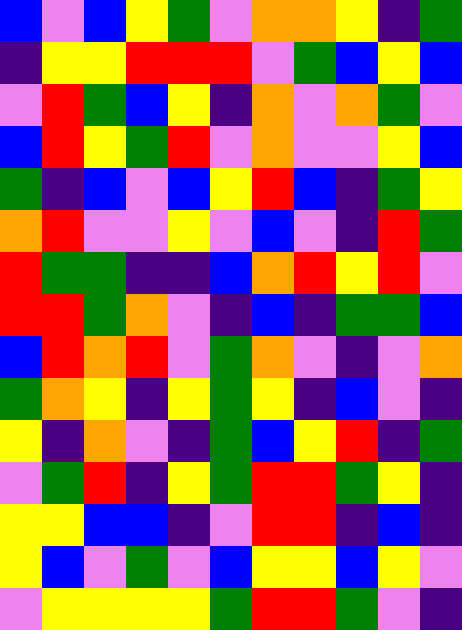[["blue", "violet", "blue", "yellow", "green", "violet", "orange", "orange", "yellow", "indigo", "green"], ["indigo", "yellow", "yellow", "red", "red", "red", "violet", "green", "blue", "yellow", "blue"], ["violet", "red", "green", "blue", "yellow", "indigo", "orange", "violet", "orange", "green", "violet"], ["blue", "red", "yellow", "green", "red", "violet", "orange", "violet", "violet", "yellow", "blue"], ["green", "indigo", "blue", "violet", "blue", "yellow", "red", "blue", "indigo", "green", "yellow"], ["orange", "red", "violet", "violet", "yellow", "violet", "blue", "violet", "indigo", "red", "green"], ["red", "green", "green", "indigo", "indigo", "blue", "orange", "red", "yellow", "red", "violet"], ["red", "red", "green", "orange", "violet", "indigo", "blue", "indigo", "green", "green", "blue"], ["blue", "red", "orange", "red", "violet", "green", "orange", "violet", "indigo", "violet", "orange"], ["green", "orange", "yellow", "indigo", "yellow", "green", "yellow", "indigo", "blue", "violet", "indigo"], ["yellow", "indigo", "orange", "violet", "indigo", "green", "blue", "yellow", "red", "indigo", "green"], ["violet", "green", "red", "indigo", "yellow", "green", "red", "red", "green", "yellow", "indigo"], ["yellow", "yellow", "blue", "blue", "indigo", "violet", "red", "red", "indigo", "blue", "indigo"], ["yellow", "blue", "violet", "green", "violet", "blue", "yellow", "yellow", "blue", "yellow", "violet"], ["violet", "yellow", "yellow", "yellow", "yellow", "green", "red", "red", "green", "violet", "indigo"]]